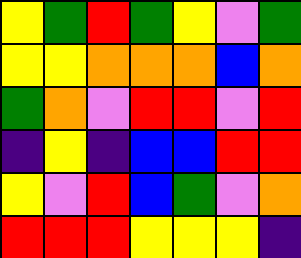[["yellow", "green", "red", "green", "yellow", "violet", "green"], ["yellow", "yellow", "orange", "orange", "orange", "blue", "orange"], ["green", "orange", "violet", "red", "red", "violet", "red"], ["indigo", "yellow", "indigo", "blue", "blue", "red", "red"], ["yellow", "violet", "red", "blue", "green", "violet", "orange"], ["red", "red", "red", "yellow", "yellow", "yellow", "indigo"]]